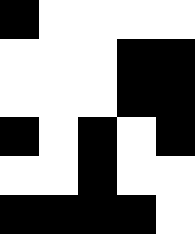[["black", "white", "white", "white", "white"], ["white", "white", "white", "black", "black"], ["white", "white", "white", "black", "black"], ["black", "white", "black", "white", "black"], ["white", "white", "black", "white", "white"], ["black", "black", "black", "black", "white"]]